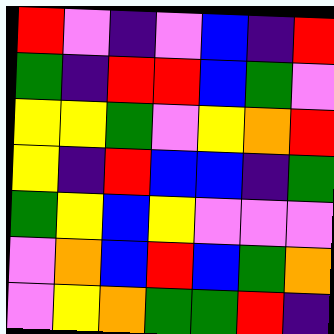[["red", "violet", "indigo", "violet", "blue", "indigo", "red"], ["green", "indigo", "red", "red", "blue", "green", "violet"], ["yellow", "yellow", "green", "violet", "yellow", "orange", "red"], ["yellow", "indigo", "red", "blue", "blue", "indigo", "green"], ["green", "yellow", "blue", "yellow", "violet", "violet", "violet"], ["violet", "orange", "blue", "red", "blue", "green", "orange"], ["violet", "yellow", "orange", "green", "green", "red", "indigo"]]